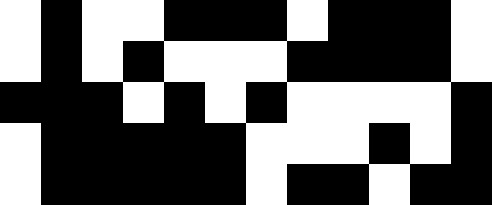[["white", "black", "white", "white", "black", "black", "black", "white", "black", "black", "black", "white"], ["white", "black", "white", "black", "white", "white", "white", "black", "black", "black", "black", "white"], ["black", "black", "black", "white", "black", "white", "black", "white", "white", "white", "white", "black"], ["white", "black", "black", "black", "black", "black", "white", "white", "white", "black", "white", "black"], ["white", "black", "black", "black", "black", "black", "white", "black", "black", "white", "black", "black"]]